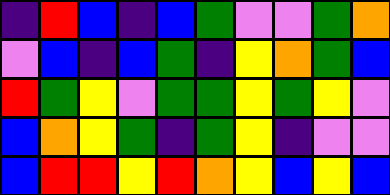[["indigo", "red", "blue", "indigo", "blue", "green", "violet", "violet", "green", "orange"], ["violet", "blue", "indigo", "blue", "green", "indigo", "yellow", "orange", "green", "blue"], ["red", "green", "yellow", "violet", "green", "green", "yellow", "green", "yellow", "violet"], ["blue", "orange", "yellow", "green", "indigo", "green", "yellow", "indigo", "violet", "violet"], ["blue", "red", "red", "yellow", "red", "orange", "yellow", "blue", "yellow", "blue"]]